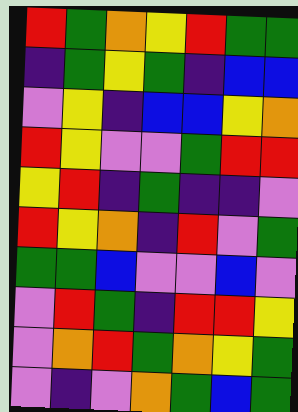[["red", "green", "orange", "yellow", "red", "green", "green"], ["indigo", "green", "yellow", "green", "indigo", "blue", "blue"], ["violet", "yellow", "indigo", "blue", "blue", "yellow", "orange"], ["red", "yellow", "violet", "violet", "green", "red", "red"], ["yellow", "red", "indigo", "green", "indigo", "indigo", "violet"], ["red", "yellow", "orange", "indigo", "red", "violet", "green"], ["green", "green", "blue", "violet", "violet", "blue", "violet"], ["violet", "red", "green", "indigo", "red", "red", "yellow"], ["violet", "orange", "red", "green", "orange", "yellow", "green"], ["violet", "indigo", "violet", "orange", "green", "blue", "green"]]